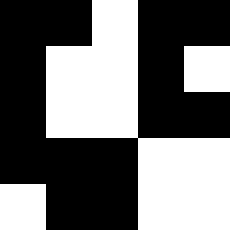[["black", "black", "white", "black", "black"], ["black", "white", "white", "black", "white"], ["black", "white", "white", "black", "black"], ["black", "black", "black", "white", "white"], ["white", "black", "black", "white", "white"]]